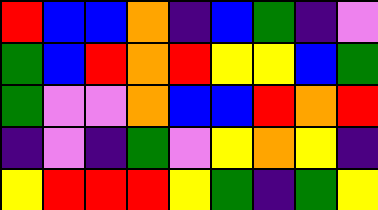[["red", "blue", "blue", "orange", "indigo", "blue", "green", "indigo", "violet"], ["green", "blue", "red", "orange", "red", "yellow", "yellow", "blue", "green"], ["green", "violet", "violet", "orange", "blue", "blue", "red", "orange", "red"], ["indigo", "violet", "indigo", "green", "violet", "yellow", "orange", "yellow", "indigo"], ["yellow", "red", "red", "red", "yellow", "green", "indigo", "green", "yellow"]]